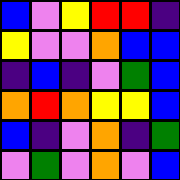[["blue", "violet", "yellow", "red", "red", "indigo"], ["yellow", "violet", "violet", "orange", "blue", "blue"], ["indigo", "blue", "indigo", "violet", "green", "blue"], ["orange", "red", "orange", "yellow", "yellow", "blue"], ["blue", "indigo", "violet", "orange", "indigo", "green"], ["violet", "green", "violet", "orange", "violet", "blue"]]